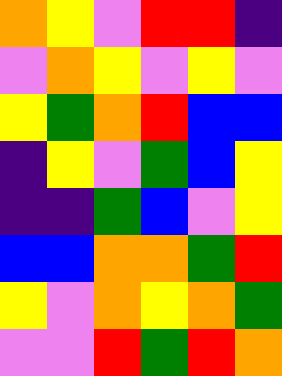[["orange", "yellow", "violet", "red", "red", "indigo"], ["violet", "orange", "yellow", "violet", "yellow", "violet"], ["yellow", "green", "orange", "red", "blue", "blue"], ["indigo", "yellow", "violet", "green", "blue", "yellow"], ["indigo", "indigo", "green", "blue", "violet", "yellow"], ["blue", "blue", "orange", "orange", "green", "red"], ["yellow", "violet", "orange", "yellow", "orange", "green"], ["violet", "violet", "red", "green", "red", "orange"]]